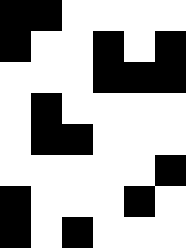[["black", "black", "white", "white", "white", "white"], ["black", "white", "white", "black", "white", "black"], ["white", "white", "white", "black", "black", "black"], ["white", "black", "white", "white", "white", "white"], ["white", "black", "black", "white", "white", "white"], ["white", "white", "white", "white", "white", "black"], ["black", "white", "white", "white", "black", "white"], ["black", "white", "black", "white", "white", "white"]]